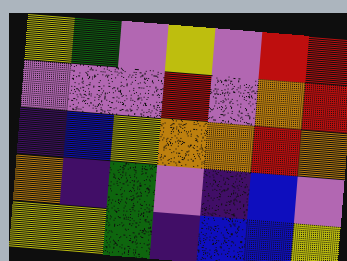[["yellow", "green", "violet", "yellow", "violet", "red", "red"], ["violet", "violet", "violet", "red", "violet", "orange", "red"], ["indigo", "blue", "yellow", "orange", "orange", "red", "orange"], ["orange", "indigo", "green", "violet", "indigo", "blue", "violet"], ["yellow", "yellow", "green", "indigo", "blue", "blue", "yellow"]]